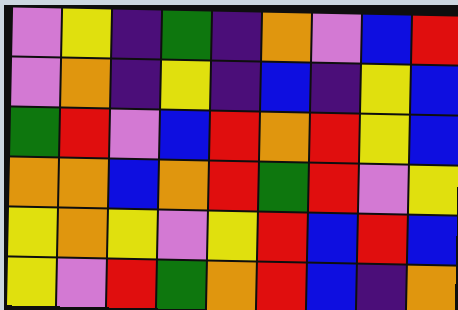[["violet", "yellow", "indigo", "green", "indigo", "orange", "violet", "blue", "red"], ["violet", "orange", "indigo", "yellow", "indigo", "blue", "indigo", "yellow", "blue"], ["green", "red", "violet", "blue", "red", "orange", "red", "yellow", "blue"], ["orange", "orange", "blue", "orange", "red", "green", "red", "violet", "yellow"], ["yellow", "orange", "yellow", "violet", "yellow", "red", "blue", "red", "blue"], ["yellow", "violet", "red", "green", "orange", "red", "blue", "indigo", "orange"]]